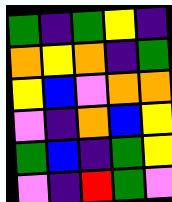[["green", "indigo", "green", "yellow", "indigo"], ["orange", "yellow", "orange", "indigo", "green"], ["yellow", "blue", "violet", "orange", "orange"], ["violet", "indigo", "orange", "blue", "yellow"], ["green", "blue", "indigo", "green", "yellow"], ["violet", "indigo", "red", "green", "violet"]]